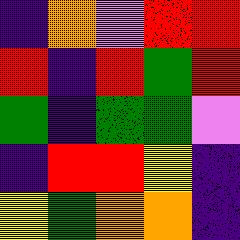[["indigo", "orange", "violet", "red", "red"], ["red", "indigo", "red", "green", "red"], ["green", "indigo", "green", "green", "violet"], ["indigo", "red", "red", "yellow", "indigo"], ["yellow", "green", "orange", "orange", "indigo"]]